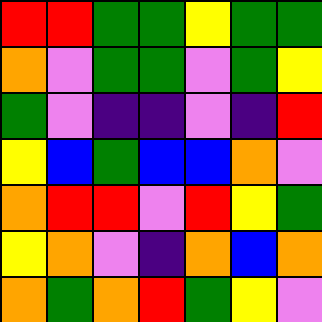[["red", "red", "green", "green", "yellow", "green", "green"], ["orange", "violet", "green", "green", "violet", "green", "yellow"], ["green", "violet", "indigo", "indigo", "violet", "indigo", "red"], ["yellow", "blue", "green", "blue", "blue", "orange", "violet"], ["orange", "red", "red", "violet", "red", "yellow", "green"], ["yellow", "orange", "violet", "indigo", "orange", "blue", "orange"], ["orange", "green", "orange", "red", "green", "yellow", "violet"]]